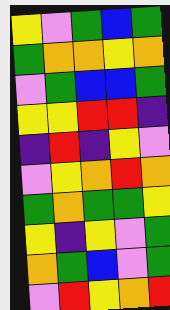[["yellow", "violet", "green", "blue", "green"], ["green", "orange", "orange", "yellow", "orange"], ["violet", "green", "blue", "blue", "green"], ["yellow", "yellow", "red", "red", "indigo"], ["indigo", "red", "indigo", "yellow", "violet"], ["violet", "yellow", "orange", "red", "orange"], ["green", "orange", "green", "green", "yellow"], ["yellow", "indigo", "yellow", "violet", "green"], ["orange", "green", "blue", "violet", "green"], ["violet", "red", "yellow", "orange", "red"]]